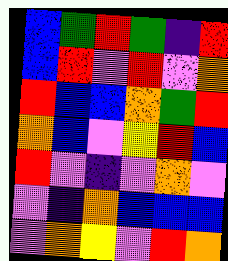[["blue", "green", "red", "green", "indigo", "red"], ["blue", "red", "violet", "red", "violet", "orange"], ["red", "blue", "blue", "orange", "green", "red"], ["orange", "blue", "violet", "yellow", "red", "blue"], ["red", "violet", "indigo", "violet", "orange", "violet"], ["violet", "indigo", "orange", "blue", "blue", "blue"], ["violet", "orange", "yellow", "violet", "red", "orange"]]